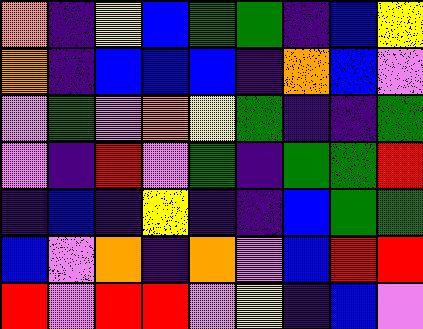[["orange", "indigo", "yellow", "blue", "green", "green", "indigo", "blue", "yellow"], ["orange", "indigo", "blue", "blue", "blue", "indigo", "orange", "blue", "violet"], ["violet", "green", "violet", "orange", "yellow", "green", "indigo", "indigo", "green"], ["violet", "indigo", "red", "violet", "green", "indigo", "green", "green", "red"], ["indigo", "blue", "indigo", "yellow", "indigo", "indigo", "blue", "green", "green"], ["blue", "violet", "orange", "indigo", "orange", "violet", "blue", "red", "red"], ["red", "violet", "red", "red", "violet", "yellow", "indigo", "blue", "violet"]]